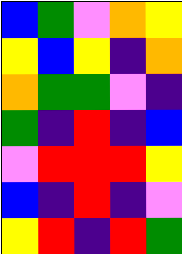[["blue", "green", "violet", "orange", "yellow"], ["yellow", "blue", "yellow", "indigo", "orange"], ["orange", "green", "green", "violet", "indigo"], ["green", "indigo", "red", "indigo", "blue"], ["violet", "red", "red", "red", "yellow"], ["blue", "indigo", "red", "indigo", "violet"], ["yellow", "red", "indigo", "red", "green"]]